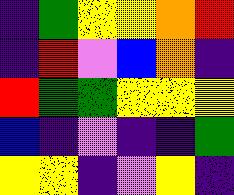[["indigo", "green", "yellow", "yellow", "orange", "red"], ["indigo", "red", "violet", "blue", "orange", "indigo"], ["red", "green", "green", "yellow", "yellow", "yellow"], ["blue", "indigo", "violet", "indigo", "indigo", "green"], ["yellow", "yellow", "indigo", "violet", "yellow", "indigo"]]